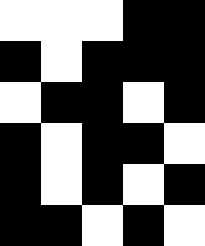[["white", "white", "white", "black", "black"], ["black", "white", "black", "black", "black"], ["white", "black", "black", "white", "black"], ["black", "white", "black", "black", "white"], ["black", "white", "black", "white", "black"], ["black", "black", "white", "black", "white"]]